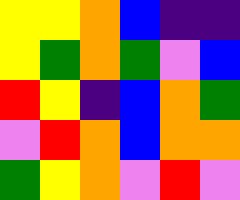[["yellow", "yellow", "orange", "blue", "indigo", "indigo"], ["yellow", "green", "orange", "green", "violet", "blue"], ["red", "yellow", "indigo", "blue", "orange", "green"], ["violet", "red", "orange", "blue", "orange", "orange"], ["green", "yellow", "orange", "violet", "red", "violet"]]